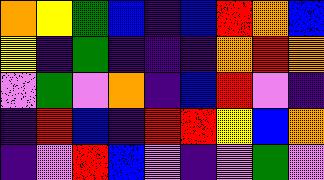[["orange", "yellow", "green", "blue", "indigo", "blue", "red", "orange", "blue"], ["yellow", "indigo", "green", "indigo", "indigo", "indigo", "orange", "red", "orange"], ["violet", "green", "violet", "orange", "indigo", "blue", "red", "violet", "indigo"], ["indigo", "red", "blue", "indigo", "red", "red", "yellow", "blue", "orange"], ["indigo", "violet", "red", "blue", "violet", "indigo", "violet", "green", "violet"]]